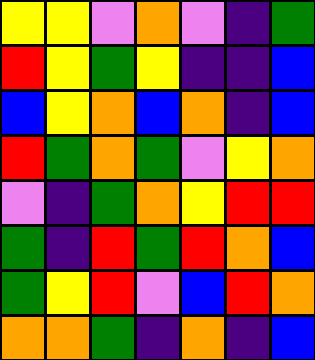[["yellow", "yellow", "violet", "orange", "violet", "indigo", "green"], ["red", "yellow", "green", "yellow", "indigo", "indigo", "blue"], ["blue", "yellow", "orange", "blue", "orange", "indigo", "blue"], ["red", "green", "orange", "green", "violet", "yellow", "orange"], ["violet", "indigo", "green", "orange", "yellow", "red", "red"], ["green", "indigo", "red", "green", "red", "orange", "blue"], ["green", "yellow", "red", "violet", "blue", "red", "orange"], ["orange", "orange", "green", "indigo", "orange", "indigo", "blue"]]